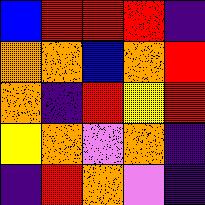[["blue", "red", "red", "red", "indigo"], ["orange", "orange", "blue", "orange", "red"], ["orange", "indigo", "red", "yellow", "red"], ["yellow", "orange", "violet", "orange", "indigo"], ["indigo", "red", "orange", "violet", "indigo"]]